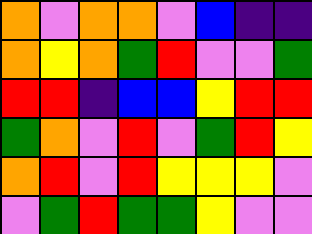[["orange", "violet", "orange", "orange", "violet", "blue", "indigo", "indigo"], ["orange", "yellow", "orange", "green", "red", "violet", "violet", "green"], ["red", "red", "indigo", "blue", "blue", "yellow", "red", "red"], ["green", "orange", "violet", "red", "violet", "green", "red", "yellow"], ["orange", "red", "violet", "red", "yellow", "yellow", "yellow", "violet"], ["violet", "green", "red", "green", "green", "yellow", "violet", "violet"]]